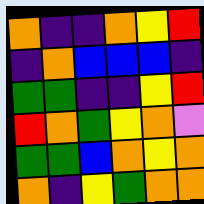[["orange", "indigo", "indigo", "orange", "yellow", "red"], ["indigo", "orange", "blue", "blue", "blue", "indigo"], ["green", "green", "indigo", "indigo", "yellow", "red"], ["red", "orange", "green", "yellow", "orange", "violet"], ["green", "green", "blue", "orange", "yellow", "orange"], ["orange", "indigo", "yellow", "green", "orange", "orange"]]